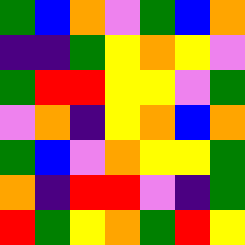[["green", "blue", "orange", "violet", "green", "blue", "orange"], ["indigo", "indigo", "green", "yellow", "orange", "yellow", "violet"], ["green", "red", "red", "yellow", "yellow", "violet", "green"], ["violet", "orange", "indigo", "yellow", "orange", "blue", "orange"], ["green", "blue", "violet", "orange", "yellow", "yellow", "green"], ["orange", "indigo", "red", "red", "violet", "indigo", "green"], ["red", "green", "yellow", "orange", "green", "red", "yellow"]]